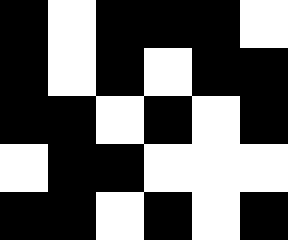[["black", "white", "black", "black", "black", "white"], ["black", "white", "black", "white", "black", "black"], ["black", "black", "white", "black", "white", "black"], ["white", "black", "black", "white", "white", "white"], ["black", "black", "white", "black", "white", "black"]]